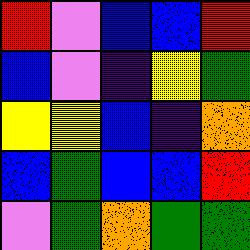[["red", "violet", "blue", "blue", "red"], ["blue", "violet", "indigo", "yellow", "green"], ["yellow", "yellow", "blue", "indigo", "orange"], ["blue", "green", "blue", "blue", "red"], ["violet", "green", "orange", "green", "green"]]